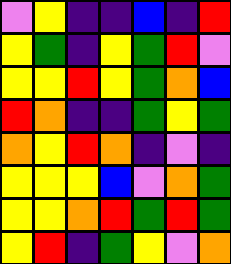[["violet", "yellow", "indigo", "indigo", "blue", "indigo", "red"], ["yellow", "green", "indigo", "yellow", "green", "red", "violet"], ["yellow", "yellow", "red", "yellow", "green", "orange", "blue"], ["red", "orange", "indigo", "indigo", "green", "yellow", "green"], ["orange", "yellow", "red", "orange", "indigo", "violet", "indigo"], ["yellow", "yellow", "yellow", "blue", "violet", "orange", "green"], ["yellow", "yellow", "orange", "red", "green", "red", "green"], ["yellow", "red", "indigo", "green", "yellow", "violet", "orange"]]